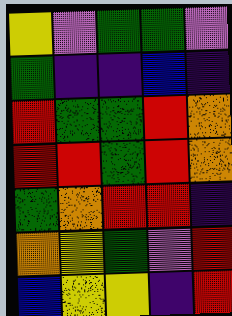[["yellow", "violet", "green", "green", "violet"], ["green", "indigo", "indigo", "blue", "indigo"], ["red", "green", "green", "red", "orange"], ["red", "red", "green", "red", "orange"], ["green", "orange", "red", "red", "indigo"], ["orange", "yellow", "green", "violet", "red"], ["blue", "yellow", "yellow", "indigo", "red"]]